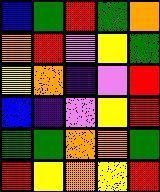[["blue", "green", "red", "green", "orange"], ["orange", "red", "violet", "yellow", "green"], ["yellow", "orange", "indigo", "violet", "red"], ["blue", "indigo", "violet", "yellow", "red"], ["green", "green", "orange", "orange", "green"], ["red", "yellow", "orange", "yellow", "red"]]